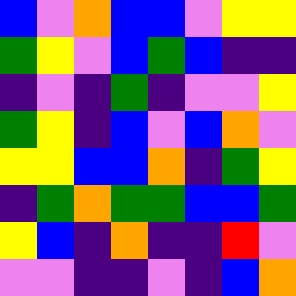[["blue", "violet", "orange", "blue", "blue", "violet", "yellow", "yellow"], ["green", "yellow", "violet", "blue", "green", "blue", "indigo", "indigo"], ["indigo", "violet", "indigo", "green", "indigo", "violet", "violet", "yellow"], ["green", "yellow", "indigo", "blue", "violet", "blue", "orange", "violet"], ["yellow", "yellow", "blue", "blue", "orange", "indigo", "green", "yellow"], ["indigo", "green", "orange", "green", "green", "blue", "blue", "green"], ["yellow", "blue", "indigo", "orange", "indigo", "indigo", "red", "violet"], ["violet", "violet", "indigo", "indigo", "violet", "indigo", "blue", "orange"]]